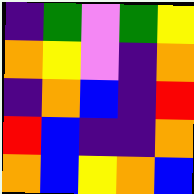[["indigo", "green", "violet", "green", "yellow"], ["orange", "yellow", "violet", "indigo", "orange"], ["indigo", "orange", "blue", "indigo", "red"], ["red", "blue", "indigo", "indigo", "orange"], ["orange", "blue", "yellow", "orange", "blue"]]